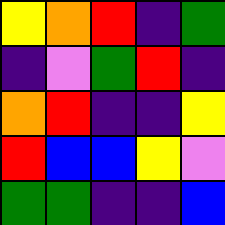[["yellow", "orange", "red", "indigo", "green"], ["indigo", "violet", "green", "red", "indigo"], ["orange", "red", "indigo", "indigo", "yellow"], ["red", "blue", "blue", "yellow", "violet"], ["green", "green", "indigo", "indigo", "blue"]]